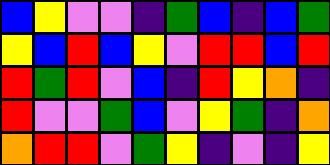[["blue", "yellow", "violet", "violet", "indigo", "green", "blue", "indigo", "blue", "green"], ["yellow", "blue", "red", "blue", "yellow", "violet", "red", "red", "blue", "red"], ["red", "green", "red", "violet", "blue", "indigo", "red", "yellow", "orange", "indigo"], ["red", "violet", "violet", "green", "blue", "violet", "yellow", "green", "indigo", "orange"], ["orange", "red", "red", "violet", "green", "yellow", "indigo", "violet", "indigo", "yellow"]]